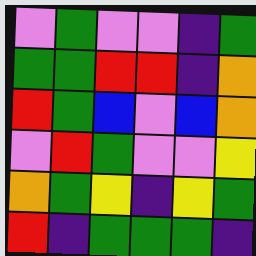[["violet", "green", "violet", "violet", "indigo", "green"], ["green", "green", "red", "red", "indigo", "orange"], ["red", "green", "blue", "violet", "blue", "orange"], ["violet", "red", "green", "violet", "violet", "yellow"], ["orange", "green", "yellow", "indigo", "yellow", "green"], ["red", "indigo", "green", "green", "green", "indigo"]]